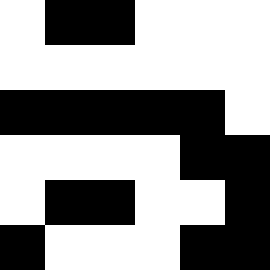[["white", "black", "black", "white", "white", "white"], ["white", "white", "white", "white", "white", "white"], ["black", "black", "black", "black", "black", "white"], ["white", "white", "white", "white", "black", "black"], ["white", "black", "black", "white", "white", "black"], ["black", "white", "white", "white", "black", "black"]]